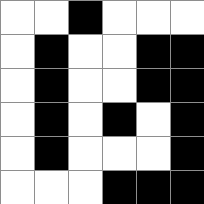[["white", "white", "black", "white", "white", "white"], ["white", "black", "white", "white", "black", "black"], ["white", "black", "white", "white", "black", "black"], ["white", "black", "white", "black", "white", "black"], ["white", "black", "white", "white", "white", "black"], ["white", "white", "white", "black", "black", "black"]]